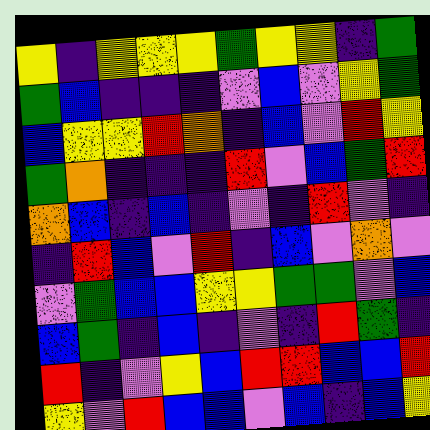[["yellow", "indigo", "yellow", "yellow", "yellow", "green", "yellow", "yellow", "indigo", "green"], ["green", "blue", "indigo", "indigo", "indigo", "violet", "blue", "violet", "yellow", "green"], ["blue", "yellow", "yellow", "red", "orange", "indigo", "blue", "violet", "red", "yellow"], ["green", "orange", "indigo", "indigo", "indigo", "red", "violet", "blue", "green", "red"], ["orange", "blue", "indigo", "blue", "indigo", "violet", "indigo", "red", "violet", "indigo"], ["indigo", "red", "blue", "violet", "red", "indigo", "blue", "violet", "orange", "violet"], ["violet", "green", "blue", "blue", "yellow", "yellow", "green", "green", "violet", "blue"], ["blue", "green", "indigo", "blue", "indigo", "violet", "indigo", "red", "green", "indigo"], ["red", "indigo", "violet", "yellow", "blue", "red", "red", "blue", "blue", "red"], ["yellow", "violet", "red", "blue", "blue", "violet", "blue", "indigo", "blue", "yellow"]]